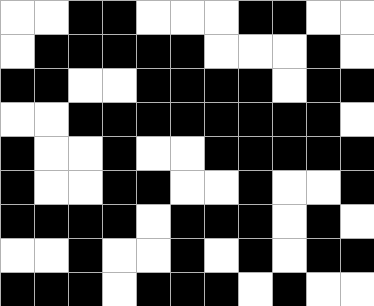[["white", "white", "black", "black", "white", "white", "white", "black", "black", "white", "white"], ["white", "black", "black", "black", "black", "black", "white", "white", "white", "black", "white"], ["black", "black", "white", "white", "black", "black", "black", "black", "white", "black", "black"], ["white", "white", "black", "black", "black", "black", "black", "black", "black", "black", "white"], ["black", "white", "white", "black", "white", "white", "black", "black", "black", "black", "black"], ["black", "white", "white", "black", "black", "white", "white", "black", "white", "white", "black"], ["black", "black", "black", "black", "white", "black", "black", "black", "white", "black", "white"], ["white", "white", "black", "white", "white", "black", "white", "black", "white", "black", "black"], ["black", "black", "black", "white", "black", "black", "black", "white", "black", "white", "white"]]